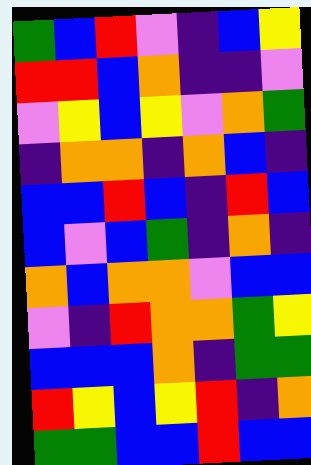[["green", "blue", "red", "violet", "indigo", "blue", "yellow"], ["red", "red", "blue", "orange", "indigo", "indigo", "violet"], ["violet", "yellow", "blue", "yellow", "violet", "orange", "green"], ["indigo", "orange", "orange", "indigo", "orange", "blue", "indigo"], ["blue", "blue", "red", "blue", "indigo", "red", "blue"], ["blue", "violet", "blue", "green", "indigo", "orange", "indigo"], ["orange", "blue", "orange", "orange", "violet", "blue", "blue"], ["violet", "indigo", "red", "orange", "orange", "green", "yellow"], ["blue", "blue", "blue", "orange", "indigo", "green", "green"], ["red", "yellow", "blue", "yellow", "red", "indigo", "orange"], ["green", "green", "blue", "blue", "red", "blue", "blue"]]